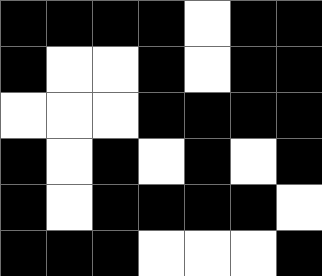[["black", "black", "black", "black", "white", "black", "black"], ["black", "white", "white", "black", "white", "black", "black"], ["white", "white", "white", "black", "black", "black", "black"], ["black", "white", "black", "white", "black", "white", "black"], ["black", "white", "black", "black", "black", "black", "white"], ["black", "black", "black", "white", "white", "white", "black"]]